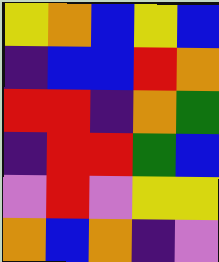[["yellow", "orange", "blue", "yellow", "blue"], ["indigo", "blue", "blue", "red", "orange"], ["red", "red", "indigo", "orange", "green"], ["indigo", "red", "red", "green", "blue"], ["violet", "red", "violet", "yellow", "yellow"], ["orange", "blue", "orange", "indigo", "violet"]]